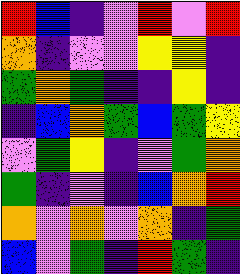[["red", "blue", "indigo", "violet", "red", "violet", "red"], ["orange", "indigo", "violet", "violet", "yellow", "yellow", "indigo"], ["green", "orange", "green", "indigo", "indigo", "yellow", "indigo"], ["indigo", "blue", "orange", "green", "blue", "green", "yellow"], ["violet", "green", "yellow", "indigo", "violet", "green", "orange"], ["green", "indigo", "violet", "indigo", "blue", "orange", "red"], ["orange", "violet", "orange", "violet", "orange", "indigo", "green"], ["blue", "violet", "green", "indigo", "red", "green", "indigo"]]